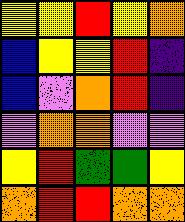[["yellow", "yellow", "red", "yellow", "orange"], ["blue", "yellow", "yellow", "red", "indigo"], ["blue", "violet", "orange", "red", "indigo"], ["violet", "orange", "orange", "violet", "violet"], ["yellow", "red", "green", "green", "yellow"], ["orange", "red", "red", "orange", "orange"]]